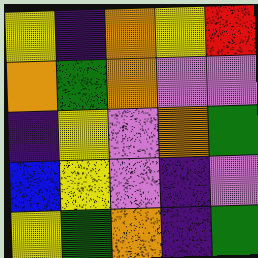[["yellow", "indigo", "orange", "yellow", "red"], ["orange", "green", "orange", "violet", "violet"], ["indigo", "yellow", "violet", "orange", "green"], ["blue", "yellow", "violet", "indigo", "violet"], ["yellow", "green", "orange", "indigo", "green"]]